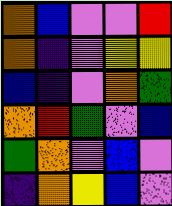[["orange", "blue", "violet", "violet", "red"], ["orange", "indigo", "violet", "yellow", "yellow"], ["blue", "indigo", "violet", "orange", "green"], ["orange", "red", "green", "violet", "blue"], ["green", "orange", "violet", "blue", "violet"], ["indigo", "orange", "yellow", "blue", "violet"]]